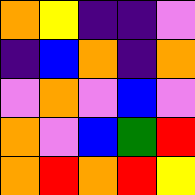[["orange", "yellow", "indigo", "indigo", "violet"], ["indigo", "blue", "orange", "indigo", "orange"], ["violet", "orange", "violet", "blue", "violet"], ["orange", "violet", "blue", "green", "red"], ["orange", "red", "orange", "red", "yellow"]]